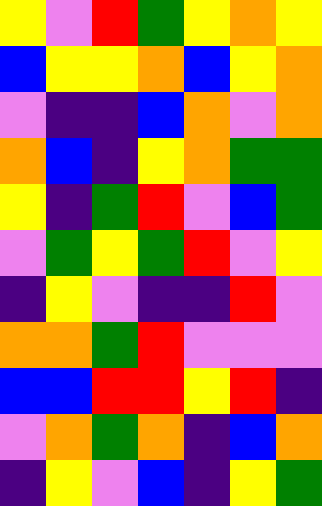[["yellow", "violet", "red", "green", "yellow", "orange", "yellow"], ["blue", "yellow", "yellow", "orange", "blue", "yellow", "orange"], ["violet", "indigo", "indigo", "blue", "orange", "violet", "orange"], ["orange", "blue", "indigo", "yellow", "orange", "green", "green"], ["yellow", "indigo", "green", "red", "violet", "blue", "green"], ["violet", "green", "yellow", "green", "red", "violet", "yellow"], ["indigo", "yellow", "violet", "indigo", "indigo", "red", "violet"], ["orange", "orange", "green", "red", "violet", "violet", "violet"], ["blue", "blue", "red", "red", "yellow", "red", "indigo"], ["violet", "orange", "green", "orange", "indigo", "blue", "orange"], ["indigo", "yellow", "violet", "blue", "indigo", "yellow", "green"]]